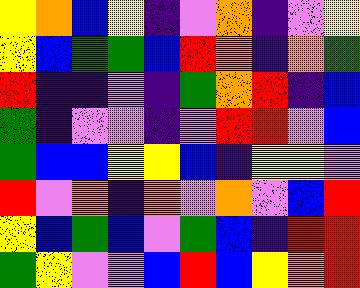[["yellow", "orange", "blue", "yellow", "indigo", "violet", "orange", "indigo", "violet", "yellow"], ["yellow", "blue", "green", "green", "blue", "red", "orange", "indigo", "orange", "green"], ["red", "indigo", "indigo", "violet", "indigo", "green", "orange", "red", "indigo", "blue"], ["green", "indigo", "violet", "violet", "indigo", "violet", "red", "red", "violet", "blue"], ["green", "blue", "blue", "yellow", "yellow", "blue", "indigo", "yellow", "yellow", "violet"], ["red", "violet", "orange", "indigo", "orange", "violet", "orange", "violet", "blue", "red"], ["yellow", "blue", "green", "blue", "violet", "green", "blue", "indigo", "red", "red"], ["green", "yellow", "violet", "violet", "blue", "red", "blue", "yellow", "orange", "red"]]